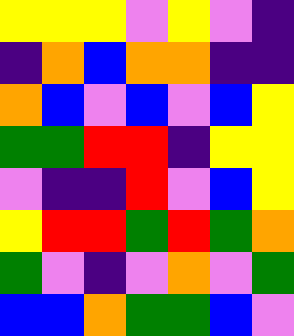[["yellow", "yellow", "yellow", "violet", "yellow", "violet", "indigo"], ["indigo", "orange", "blue", "orange", "orange", "indigo", "indigo"], ["orange", "blue", "violet", "blue", "violet", "blue", "yellow"], ["green", "green", "red", "red", "indigo", "yellow", "yellow"], ["violet", "indigo", "indigo", "red", "violet", "blue", "yellow"], ["yellow", "red", "red", "green", "red", "green", "orange"], ["green", "violet", "indigo", "violet", "orange", "violet", "green"], ["blue", "blue", "orange", "green", "green", "blue", "violet"]]